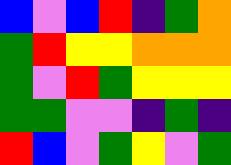[["blue", "violet", "blue", "red", "indigo", "green", "orange"], ["green", "red", "yellow", "yellow", "orange", "orange", "orange"], ["green", "violet", "red", "green", "yellow", "yellow", "yellow"], ["green", "green", "violet", "violet", "indigo", "green", "indigo"], ["red", "blue", "violet", "green", "yellow", "violet", "green"]]